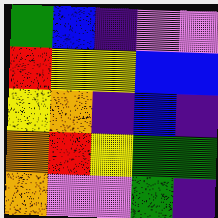[["green", "blue", "indigo", "violet", "violet"], ["red", "yellow", "yellow", "blue", "blue"], ["yellow", "orange", "indigo", "blue", "indigo"], ["orange", "red", "yellow", "green", "green"], ["orange", "violet", "violet", "green", "indigo"]]